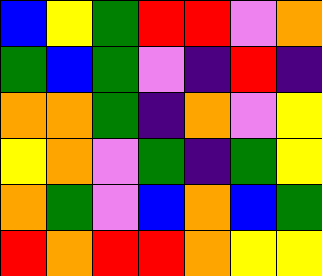[["blue", "yellow", "green", "red", "red", "violet", "orange"], ["green", "blue", "green", "violet", "indigo", "red", "indigo"], ["orange", "orange", "green", "indigo", "orange", "violet", "yellow"], ["yellow", "orange", "violet", "green", "indigo", "green", "yellow"], ["orange", "green", "violet", "blue", "orange", "blue", "green"], ["red", "orange", "red", "red", "orange", "yellow", "yellow"]]